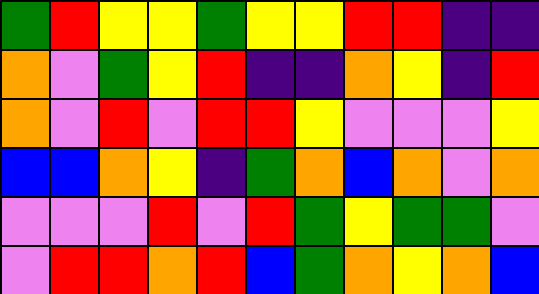[["green", "red", "yellow", "yellow", "green", "yellow", "yellow", "red", "red", "indigo", "indigo"], ["orange", "violet", "green", "yellow", "red", "indigo", "indigo", "orange", "yellow", "indigo", "red"], ["orange", "violet", "red", "violet", "red", "red", "yellow", "violet", "violet", "violet", "yellow"], ["blue", "blue", "orange", "yellow", "indigo", "green", "orange", "blue", "orange", "violet", "orange"], ["violet", "violet", "violet", "red", "violet", "red", "green", "yellow", "green", "green", "violet"], ["violet", "red", "red", "orange", "red", "blue", "green", "orange", "yellow", "orange", "blue"]]